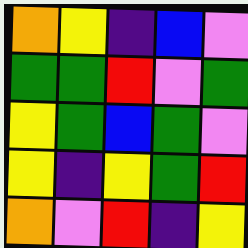[["orange", "yellow", "indigo", "blue", "violet"], ["green", "green", "red", "violet", "green"], ["yellow", "green", "blue", "green", "violet"], ["yellow", "indigo", "yellow", "green", "red"], ["orange", "violet", "red", "indigo", "yellow"]]